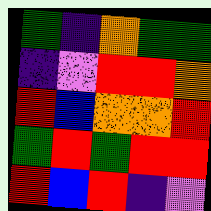[["green", "indigo", "orange", "green", "green"], ["indigo", "violet", "red", "red", "orange"], ["red", "blue", "orange", "orange", "red"], ["green", "red", "green", "red", "red"], ["red", "blue", "red", "indigo", "violet"]]